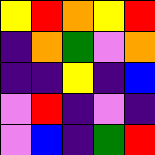[["yellow", "red", "orange", "yellow", "red"], ["indigo", "orange", "green", "violet", "orange"], ["indigo", "indigo", "yellow", "indigo", "blue"], ["violet", "red", "indigo", "violet", "indigo"], ["violet", "blue", "indigo", "green", "red"]]